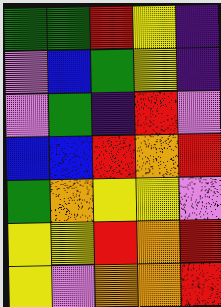[["green", "green", "red", "yellow", "indigo"], ["violet", "blue", "green", "yellow", "indigo"], ["violet", "green", "indigo", "red", "violet"], ["blue", "blue", "red", "orange", "red"], ["green", "orange", "yellow", "yellow", "violet"], ["yellow", "yellow", "red", "orange", "red"], ["yellow", "violet", "orange", "orange", "red"]]